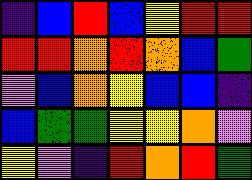[["indigo", "blue", "red", "blue", "yellow", "red", "red"], ["red", "red", "orange", "red", "orange", "blue", "green"], ["violet", "blue", "orange", "yellow", "blue", "blue", "indigo"], ["blue", "green", "green", "yellow", "yellow", "orange", "violet"], ["yellow", "violet", "indigo", "red", "orange", "red", "green"]]